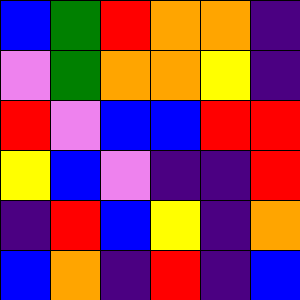[["blue", "green", "red", "orange", "orange", "indigo"], ["violet", "green", "orange", "orange", "yellow", "indigo"], ["red", "violet", "blue", "blue", "red", "red"], ["yellow", "blue", "violet", "indigo", "indigo", "red"], ["indigo", "red", "blue", "yellow", "indigo", "orange"], ["blue", "orange", "indigo", "red", "indigo", "blue"]]